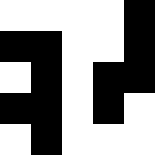[["white", "white", "white", "white", "black"], ["black", "black", "white", "white", "black"], ["white", "black", "white", "black", "black"], ["black", "black", "white", "black", "white"], ["white", "black", "white", "white", "white"]]